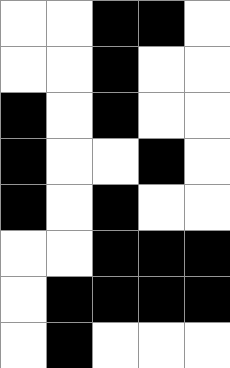[["white", "white", "black", "black", "white"], ["white", "white", "black", "white", "white"], ["black", "white", "black", "white", "white"], ["black", "white", "white", "black", "white"], ["black", "white", "black", "white", "white"], ["white", "white", "black", "black", "black"], ["white", "black", "black", "black", "black"], ["white", "black", "white", "white", "white"]]